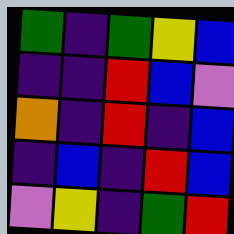[["green", "indigo", "green", "yellow", "blue"], ["indigo", "indigo", "red", "blue", "violet"], ["orange", "indigo", "red", "indigo", "blue"], ["indigo", "blue", "indigo", "red", "blue"], ["violet", "yellow", "indigo", "green", "red"]]